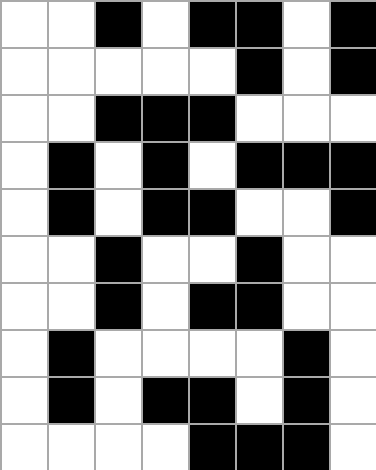[["white", "white", "black", "white", "black", "black", "white", "black"], ["white", "white", "white", "white", "white", "black", "white", "black"], ["white", "white", "black", "black", "black", "white", "white", "white"], ["white", "black", "white", "black", "white", "black", "black", "black"], ["white", "black", "white", "black", "black", "white", "white", "black"], ["white", "white", "black", "white", "white", "black", "white", "white"], ["white", "white", "black", "white", "black", "black", "white", "white"], ["white", "black", "white", "white", "white", "white", "black", "white"], ["white", "black", "white", "black", "black", "white", "black", "white"], ["white", "white", "white", "white", "black", "black", "black", "white"]]